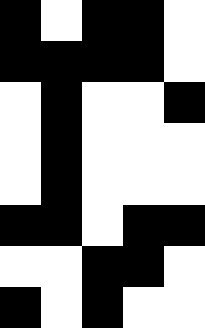[["black", "white", "black", "black", "white"], ["black", "black", "black", "black", "white"], ["white", "black", "white", "white", "black"], ["white", "black", "white", "white", "white"], ["white", "black", "white", "white", "white"], ["black", "black", "white", "black", "black"], ["white", "white", "black", "black", "white"], ["black", "white", "black", "white", "white"]]